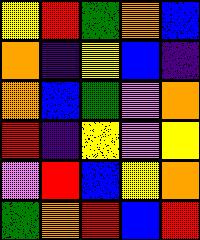[["yellow", "red", "green", "orange", "blue"], ["orange", "indigo", "yellow", "blue", "indigo"], ["orange", "blue", "green", "violet", "orange"], ["red", "indigo", "yellow", "violet", "yellow"], ["violet", "red", "blue", "yellow", "orange"], ["green", "orange", "red", "blue", "red"]]